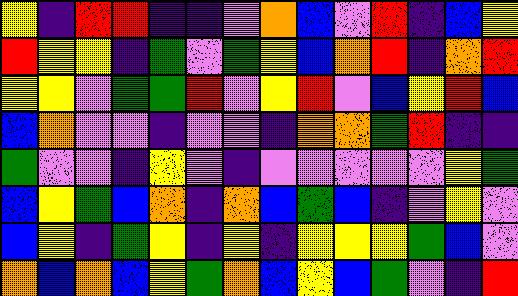[["yellow", "indigo", "red", "red", "indigo", "indigo", "violet", "orange", "blue", "violet", "red", "indigo", "blue", "yellow"], ["red", "yellow", "yellow", "indigo", "green", "violet", "green", "yellow", "blue", "orange", "red", "indigo", "orange", "red"], ["yellow", "yellow", "violet", "green", "green", "red", "violet", "yellow", "red", "violet", "blue", "yellow", "red", "blue"], ["blue", "orange", "violet", "violet", "indigo", "violet", "violet", "indigo", "orange", "orange", "green", "red", "indigo", "indigo"], ["green", "violet", "violet", "indigo", "yellow", "violet", "indigo", "violet", "violet", "violet", "violet", "violet", "yellow", "green"], ["blue", "yellow", "green", "blue", "orange", "indigo", "orange", "blue", "green", "blue", "indigo", "violet", "yellow", "violet"], ["blue", "yellow", "indigo", "green", "yellow", "indigo", "yellow", "indigo", "yellow", "yellow", "yellow", "green", "blue", "violet"], ["orange", "blue", "orange", "blue", "yellow", "green", "orange", "blue", "yellow", "blue", "green", "violet", "indigo", "red"]]